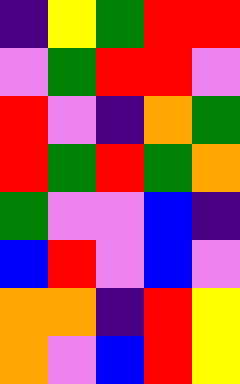[["indigo", "yellow", "green", "red", "red"], ["violet", "green", "red", "red", "violet"], ["red", "violet", "indigo", "orange", "green"], ["red", "green", "red", "green", "orange"], ["green", "violet", "violet", "blue", "indigo"], ["blue", "red", "violet", "blue", "violet"], ["orange", "orange", "indigo", "red", "yellow"], ["orange", "violet", "blue", "red", "yellow"]]